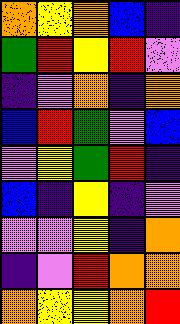[["orange", "yellow", "orange", "blue", "indigo"], ["green", "red", "yellow", "red", "violet"], ["indigo", "violet", "orange", "indigo", "orange"], ["blue", "red", "green", "violet", "blue"], ["violet", "yellow", "green", "red", "indigo"], ["blue", "indigo", "yellow", "indigo", "violet"], ["violet", "violet", "yellow", "indigo", "orange"], ["indigo", "violet", "red", "orange", "orange"], ["orange", "yellow", "yellow", "orange", "red"]]